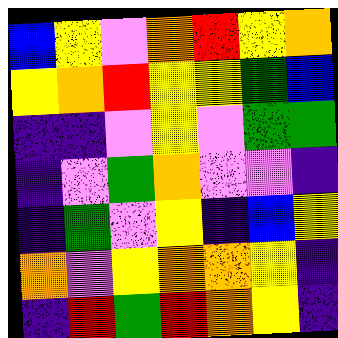[["blue", "yellow", "violet", "orange", "red", "yellow", "orange"], ["yellow", "orange", "red", "yellow", "yellow", "green", "blue"], ["indigo", "indigo", "violet", "yellow", "violet", "green", "green"], ["indigo", "violet", "green", "orange", "violet", "violet", "indigo"], ["indigo", "green", "violet", "yellow", "indigo", "blue", "yellow"], ["orange", "violet", "yellow", "orange", "orange", "yellow", "indigo"], ["indigo", "red", "green", "red", "orange", "yellow", "indigo"]]